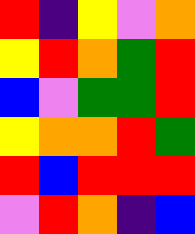[["red", "indigo", "yellow", "violet", "orange"], ["yellow", "red", "orange", "green", "red"], ["blue", "violet", "green", "green", "red"], ["yellow", "orange", "orange", "red", "green"], ["red", "blue", "red", "red", "red"], ["violet", "red", "orange", "indigo", "blue"]]